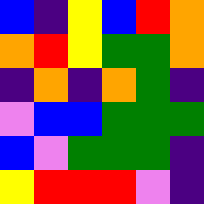[["blue", "indigo", "yellow", "blue", "red", "orange"], ["orange", "red", "yellow", "green", "green", "orange"], ["indigo", "orange", "indigo", "orange", "green", "indigo"], ["violet", "blue", "blue", "green", "green", "green"], ["blue", "violet", "green", "green", "green", "indigo"], ["yellow", "red", "red", "red", "violet", "indigo"]]